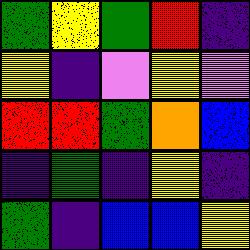[["green", "yellow", "green", "red", "indigo"], ["yellow", "indigo", "violet", "yellow", "violet"], ["red", "red", "green", "orange", "blue"], ["indigo", "green", "indigo", "yellow", "indigo"], ["green", "indigo", "blue", "blue", "yellow"]]